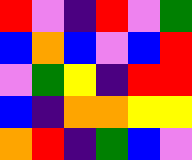[["red", "violet", "indigo", "red", "violet", "green"], ["blue", "orange", "blue", "violet", "blue", "red"], ["violet", "green", "yellow", "indigo", "red", "red"], ["blue", "indigo", "orange", "orange", "yellow", "yellow"], ["orange", "red", "indigo", "green", "blue", "violet"]]